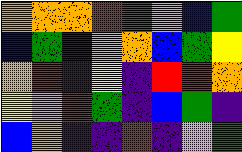[["orange", "orange", "orange", "red", "green", "violet", "blue", "green"], ["blue", "green", "indigo", "violet", "orange", "blue", "green", "yellow"], ["orange", "red", "indigo", "yellow", "indigo", "red", "red", "orange"], ["yellow", "violet", "red", "green", "indigo", "blue", "green", "indigo"], ["blue", "orange", "indigo", "indigo", "red", "indigo", "violet", "green"]]